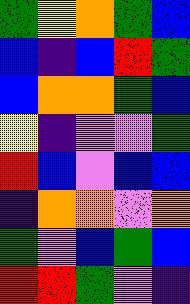[["green", "yellow", "orange", "green", "blue"], ["blue", "indigo", "blue", "red", "green"], ["blue", "orange", "orange", "green", "blue"], ["yellow", "indigo", "violet", "violet", "green"], ["red", "blue", "violet", "blue", "blue"], ["indigo", "orange", "orange", "violet", "orange"], ["green", "violet", "blue", "green", "blue"], ["red", "red", "green", "violet", "indigo"]]